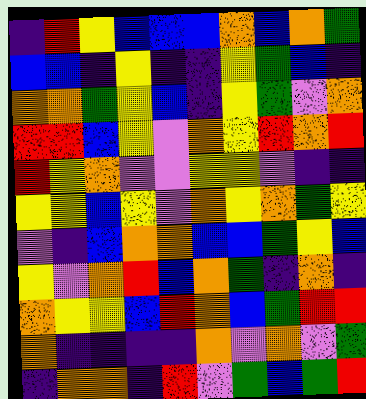[["indigo", "red", "yellow", "blue", "blue", "blue", "orange", "blue", "orange", "green"], ["blue", "blue", "indigo", "yellow", "indigo", "indigo", "yellow", "green", "blue", "indigo"], ["orange", "orange", "green", "yellow", "blue", "indigo", "yellow", "green", "violet", "orange"], ["red", "red", "blue", "yellow", "violet", "orange", "yellow", "red", "orange", "red"], ["red", "yellow", "orange", "violet", "violet", "yellow", "yellow", "violet", "indigo", "indigo"], ["yellow", "yellow", "blue", "yellow", "violet", "orange", "yellow", "orange", "green", "yellow"], ["violet", "indigo", "blue", "orange", "orange", "blue", "blue", "green", "yellow", "blue"], ["yellow", "violet", "orange", "red", "blue", "orange", "green", "indigo", "orange", "indigo"], ["orange", "yellow", "yellow", "blue", "red", "orange", "blue", "green", "red", "red"], ["orange", "indigo", "indigo", "indigo", "indigo", "orange", "violet", "orange", "violet", "green"], ["indigo", "orange", "orange", "indigo", "red", "violet", "green", "blue", "green", "red"]]